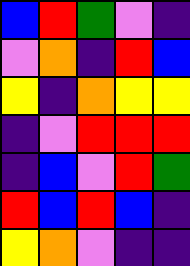[["blue", "red", "green", "violet", "indigo"], ["violet", "orange", "indigo", "red", "blue"], ["yellow", "indigo", "orange", "yellow", "yellow"], ["indigo", "violet", "red", "red", "red"], ["indigo", "blue", "violet", "red", "green"], ["red", "blue", "red", "blue", "indigo"], ["yellow", "orange", "violet", "indigo", "indigo"]]